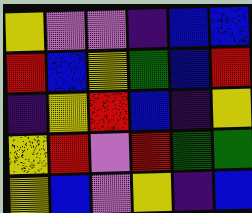[["yellow", "violet", "violet", "indigo", "blue", "blue"], ["red", "blue", "yellow", "green", "blue", "red"], ["indigo", "yellow", "red", "blue", "indigo", "yellow"], ["yellow", "red", "violet", "red", "green", "green"], ["yellow", "blue", "violet", "yellow", "indigo", "blue"]]